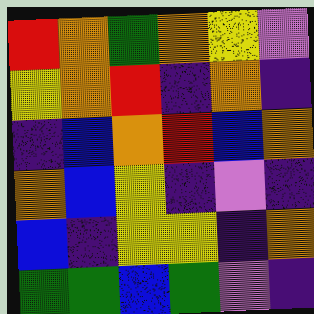[["red", "orange", "green", "orange", "yellow", "violet"], ["yellow", "orange", "red", "indigo", "orange", "indigo"], ["indigo", "blue", "orange", "red", "blue", "orange"], ["orange", "blue", "yellow", "indigo", "violet", "indigo"], ["blue", "indigo", "yellow", "yellow", "indigo", "orange"], ["green", "green", "blue", "green", "violet", "indigo"]]